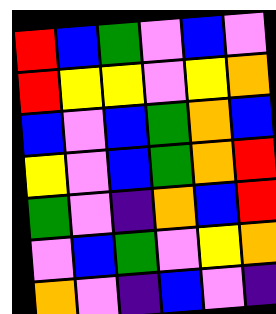[["red", "blue", "green", "violet", "blue", "violet"], ["red", "yellow", "yellow", "violet", "yellow", "orange"], ["blue", "violet", "blue", "green", "orange", "blue"], ["yellow", "violet", "blue", "green", "orange", "red"], ["green", "violet", "indigo", "orange", "blue", "red"], ["violet", "blue", "green", "violet", "yellow", "orange"], ["orange", "violet", "indigo", "blue", "violet", "indigo"]]